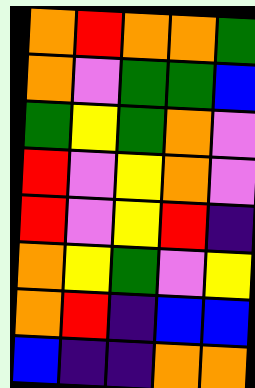[["orange", "red", "orange", "orange", "green"], ["orange", "violet", "green", "green", "blue"], ["green", "yellow", "green", "orange", "violet"], ["red", "violet", "yellow", "orange", "violet"], ["red", "violet", "yellow", "red", "indigo"], ["orange", "yellow", "green", "violet", "yellow"], ["orange", "red", "indigo", "blue", "blue"], ["blue", "indigo", "indigo", "orange", "orange"]]